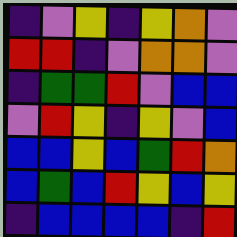[["indigo", "violet", "yellow", "indigo", "yellow", "orange", "violet"], ["red", "red", "indigo", "violet", "orange", "orange", "violet"], ["indigo", "green", "green", "red", "violet", "blue", "blue"], ["violet", "red", "yellow", "indigo", "yellow", "violet", "blue"], ["blue", "blue", "yellow", "blue", "green", "red", "orange"], ["blue", "green", "blue", "red", "yellow", "blue", "yellow"], ["indigo", "blue", "blue", "blue", "blue", "indigo", "red"]]